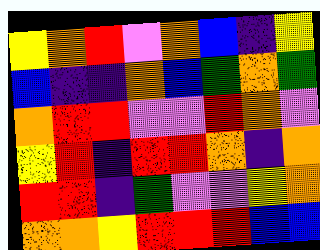[["yellow", "orange", "red", "violet", "orange", "blue", "indigo", "yellow"], ["blue", "indigo", "indigo", "orange", "blue", "green", "orange", "green"], ["orange", "red", "red", "violet", "violet", "red", "orange", "violet"], ["yellow", "red", "indigo", "red", "red", "orange", "indigo", "orange"], ["red", "red", "indigo", "green", "violet", "violet", "yellow", "orange"], ["orange", "orange", "yellow", "red", "red", "red", "blue", "blue"]]